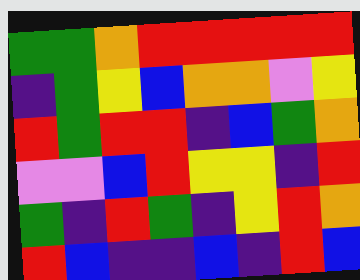[["green", "green", "orange", "red", "red", "red", "red", "red"], ["indigo", "green", "yellow", "blue", "orange", "orange", "violet", "yellow"], ["red", "green", "red", "red", "indigo", "blue", "green", "orange"], ["violet", "violet", "blue", "red", "yellow", "yellow", "indigo", "red"], ["green", "indigo", "red", "green", "indigo", "yellow", "red", "orange"], ["red", "blue", "indigo", "indigo", "blue", "indigo", "red", "blue"]]